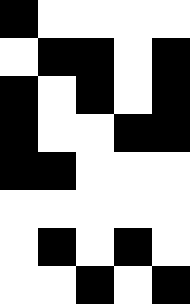[["black", "white", "white", "white", "white"], ["white", "black", "black", "white", "black"], ["black", "white", "black", "white", "black"], ["black", "white", "white", "black", "black"], ["black", "black", "white", "white", "white"], ["white", "white", "white", "white", "white"], ["white", "black", "white", "black", "white"], ["white", "white", "black", "white", "black"]]